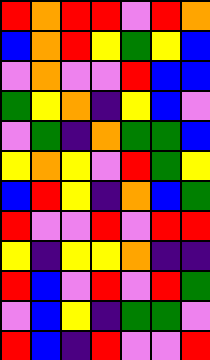[["red", "orange", "red", "red", "violet", "red", "orange"], ["blue", "orange", "red", "yellow", "green", "yellow", "blue"], ["violet", "orange", "violet", "violet", "red", "blue", "blue"], ["green", "yellow", "orange", "indigo", "yellow", "blue", "violet"], ["violet", "green", "indigo", "orange", "green", "green", "blue"], ["yellow", "orange", "yellow", "violet", "red", "green", "yellow"], ["blue", "red", "yellow", "indigo", "orange", "blue", "green"], ["red", "violet", "violet", "red", "violet", "red", "red"], ["yellow", "indigo", "yellow", "yellow", "orange", "indigo", "indigo"], ["red", "blue", "violet", "red", "violet", "red", "green"], ["violet", "blue", "yellow", "indigo", "green", "green", "violet"], ["red", "blue", "indigo", "red", "violet", "violet", "red"]]